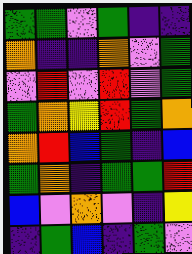[["green", "green", "violet", "green", "indigo", "indigo"], ["orange", "indigo", "indigo", "orange", "violet", "green"], ["violet", "red", "violet", "red", "violet", "green"], ["green", "orange", "yellow", "red", "green", "orange"], ["orange", "red", "blue", "green", "indigo", "blue"], ["green", "orange", "indigo", "green", "green", "red"], ["blue", "violet", "orange", "violet", "indigo", "yellow"], ["indigo", "green", "blue", "indigo", "green", "violet"]]